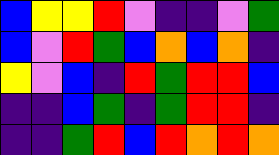[["blue", "yellow", "yellow", "red", "violet", "indigo", "indigo", "violet", "green"], ["blue", "violet", "red", "green", "blue", "orange", "blue", "orange", "indigo"], ["yellow", "violet", "blue", "indigo", "red", "green", "red", "red", "blue"], ["indigo", "indigo", "blue", "green", "indigo", "green", "red", "red", "indigo"], ["indigo", "indigo", "green", "red", "blue", "red", "orange", "red", "orange"]]